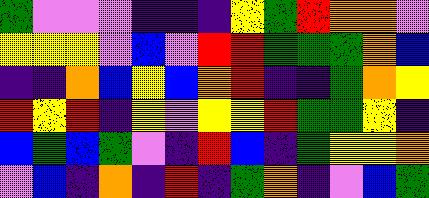[["green", "violet", "violet", "violet", "indigo", "indigo", "indigo", "yellow", "green", "red", "orange", "orange", "violet"], ["yellow", "yellow", "yellow", "violet", "blue", "violet", "red", "red", "green", "green", "green", "orange", "blue"], ["indigo", "indigo", "orange", "blue", "yellow", "blue", "orange", "red", "indigo", "indigo", "green", "orange", "yellow"], ["red", "yellow", "red", "indigo", "yellow", "violet", "yellow", "yellow", "red", "green", "green", "yellow", "indigo"], ["blue", "green", "blue", "green", "violet", "indigo", "red", "blue", "indigo", "green", "yellow", "yellow", "orange"], ["violet", "blue", "indigo", "orange", "indigo", "red", "indigo", "green", "orange", "indigo", "violet", "blue", "green"]]